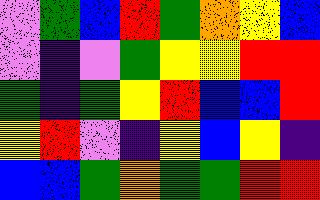[["violet", "green", "blue", "red", "green", "orange", "yellow", "blue"], ["violet", "indigo", "violet", "green", "yellow", "yellow", "red", "red"], ["green", "indigo", "green", "yellow", "red", "blue", "blue", "red"], ["yellow", "red", "violet", "indigo", "yellow", "blue", "yellow", "indigo"], ["blue", "blue", "green", "orange", "green", "green", "red", "red"]]